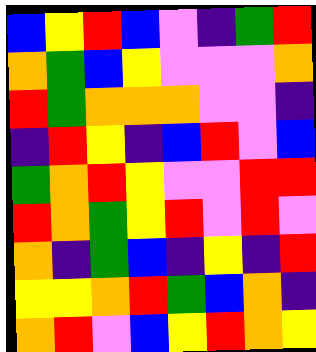[["blue", "yellow", "red", "blue", "violet", "indigo", "green", "red"], ["orange", "green", "blue", "yellow", "violet", "violet", "violet", "orange"], ["red", "green", "orange", "orange", "orange", "violet", "violet", "indigo"], ["indigo", "red", "yellow", "indigo", "blue", "red", "violet", "blue"], ["green", "orange", "red", "yellow", "violet", "violet", "red", "red"], ["red", "orange", "green", "yellow", "red", "violet", "red", "violet"], ["orange", "indigo", "green", "blue", "indigo", "yellow", "indigo", "red"], ["yellow", "yellow", "orange", "red", "green", "blue", "orange", "indigo"], ["orange", "red", "violet", "blue", "yellow", "red", "orange", "yellow"]]